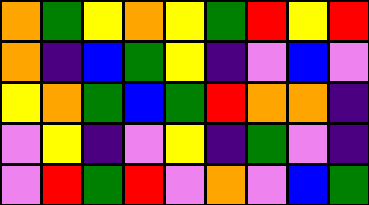[["orange", "green", "yellow", "orange", "yellow", "green", "red", "yellow", "red"], ["orange", "indigo", "blue", "green", "yellow", "indigo", "violet", "blue", "violet"], ["yellow", "orange", "green", "blue", "green", "red", "orange", "orange", "indigo"], ["violet", "yellow", "indigo", "violet", "yellow", "indigo", "green", "violet", "indigo"], ["violet", "red", "green", "red", "violet", "orange", "violet", "blue", "green"]]